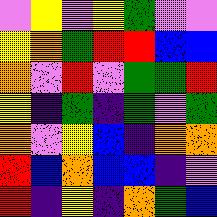[["violet", "yellow", "violet", "yellow", "green", "violet", "violet"], ["yellow", "orange", "green", "red", "red", "blue", "blue"], ["orange", "violet", "red", "violet", "green", "green", "red"], ["yellow", "indigo", "green", "indigo", "green", "violet", "green"], ["orange", "violet", "yellow", "blue", "indigo", "orange", "orange"], ["red", "blue", "orange", "blue", "blue", "indigo", "violet"], ["red", "indigo", "yellow", "indigo", "orange", "green", "blue"]]